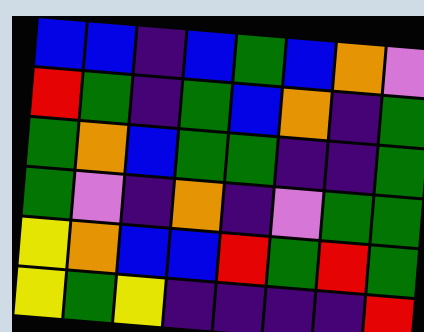[["blue", "blue", "indigo", "blue", "green", "blue", "orange", "violet"], ["red", "green", "indigo", "green", "blue", "orange", "indigo", "green"], ["green", "orange", "blue", "green", "green", "indigo", "indigo", "green"], ["green", "violet", "indigo", "orange", "indigo", "violet", "green", "green"], ["yellow", "orange", "blue", "blue", "red", "green", "red", "green"], ["yellow", "green", "yellow", "indigo", "indigo", "indigo", "indigo", "red"]]